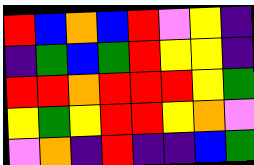[["red", "blue", "orange", "blue", "red", "violet", "yellow", "indigo"], ["indigo", "green", "blue", "green", "red", "yellow", "yellow", "indigo"], ["red", "red", "orange", "red", "red", "red", "yellow", "green"], ["yellow", "green", "yellow", "red", "red", "yellow", "orange", "violet"], ["violet", "orange", "indigo", "red", "indigo", "indigo", "blue", "green"]]